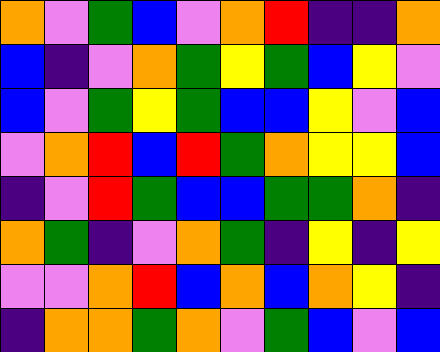[["orange", "violet", "green", "blue", "violet", "orange", "red", "indigo", "indigo", "orange"], ["blue", "indigo", "violet", "orange", "green", "yellow", "green", "blue", "yellow", "violet"], ["blue", "violet", "green", "yellow", "green", "blue", "blue", "yellow", "violet", "blue"], ["violet", "orange", "red", "blue", "red", "green", "orange", "yellow", "yellow", "blue"], ["indigo", "violet", "red", "green", "blue", "blue", "green", "green", "orange", "indigo"], ["orange", "green", "indigo", "violet", "orange", "green", "indigo", "yellow", "indigo", "yellow"], ["violet", "violet", "orange", "red", "blue", "orange", "blue", "orange", "yellow", "indigo"], ["indigo", "orange", "orange", "green", "orange", "violet", "green", "blue", "violet", "blue"]]